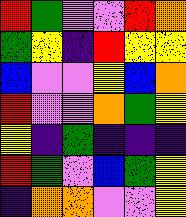[["red", "green", "violet", "violet", "red", "orange"], ["green", "yellow", "indigo", "red", "yellow", "yellow"], ["blue", "violet", "violet", "yellow", "blue", "orange"], ["red", "violet", "violet", "orange", "green", "yellow"], ["yellow", "indigo", "green", "indigo", "indigo", "indigo"], ["red", "green", "violet", "blue", "green", "yellow"], ["indigo", "orange", "orange", "violet", "violet", "yellow"]]